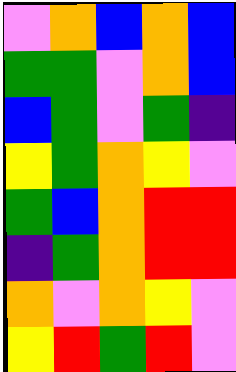[["violet", "orange", "blue", "orange", "blue"], ["green", "green", "violet", "orange", "blue"], ["blue", "green", "violet", "green", "indigo"], ["yellow", "green", "orange", "yellow", "violet"], ["green", "blue", "orange", "red", "red"], ["indigo", "green", "orange", "red", "red"], ["orange", "violet", "orange", "yellow", "violet"], ["yellow", "red", "green", "red", "violet"]]